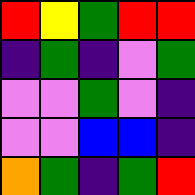[["red", "yellow", "green", "red", "red"], ["indigo", "green", "indigo", "violet", "green"], ["violet", "violet", "green", "violet", "indigo"], ["violet", "violet", "blue", "blue", "indigo"], ["orange", "green", "indigo", "green", "red"]]